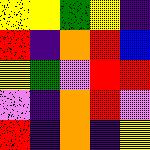[["yellow", "yellow", "green", "yellow", "indigo"], ["red", "indigo", "orange", "red", "blue"], ["yellow", "green", "violet", "red", "red"], ["violet", "indigo", "orange", "red", "violet"], ["red", "indigo", "orange", "indigo", "yellow"]]